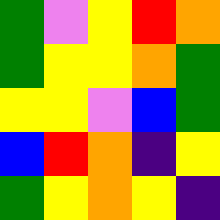[["green", "violet", "yellow", "red", "orange"], ["green", "yellow", "yellow", "orange", "green"], ["yellow", "yellow", "violet", "blue", "green"], ["blue", "red", "orange", "indigo", "yellow"], ["green", "yellow", "orange", "yellow", "indigo"]]